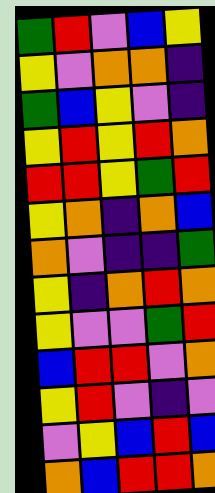[["green", "red", "violet", "blue", "yellow"], ["yellow", "violet", "orange", "orange", "indigo"], ["green", "blue", "yellow", "violet", "indigo"], ["yellow", "red", "yellow", "red", "orange"], ["red", "red", "yellow", "green", "red"], ["yellow", "orange", "indigo", "orange", "blue"], ["orange", "violet", "indigo", "indigo", "green"], ["yellow", "indigo", "orange", "red", "orange"], ["yellow", "violet", "violet", "green", "red"], ["blue", "red", "red", "violet", "orange"], ["yellow", "red", "violet", "indigo", "violet"], ["violet", "yellow", "blue", "red", "blue"], ["orange", "blue", "red", "red", "orange"]]